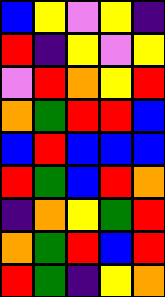[["blue", "yellow", "violet", "yellow", "indigo"], ["red", "indigo", "yellow", "violet", "yellow"], ["violet", "red", "orange", "yellow", "red"], ["orange", "green", "red", "red", "blue"], ["blue", "red", "blue", "blue", "blue"], ["red", "green", "blue", "red", "orange"], ["indigo", "orange", "yellow", "green", "red"], ["orange", "green", "red", "blue", "red"], ["red", "green", "indigo", "yellow", "orange"]]